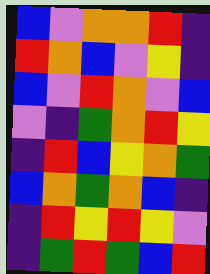[["blue", "violet", "orange", "orange", "red", "indigo"], ["red", "orange", "blue", "violet", "yellow", "indigo"], ["blue", "violet", "red", "orange", "violet", "blue"], ["violet", "indigo", "green", "orange", "red", "yellow"], ["indigo", "red", "blue", "yellow", "orange", "green"], ["blue", "orange", "green", "orange", "blue", "indigo"], ["indigo", "red", "yellow", "red", "yellow", "violet"], ["indigo", "green", "red", "green", "blue", "red"]]